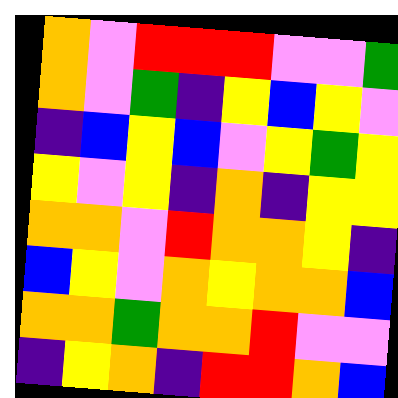[["orange", "violet", "red", "red", "red", "violet", "violet", "green"], ["orange", "violet", "green", "indigo", "yellow", "blue", "yellow", "violet"], ["indigo", "blue", "yellow", "blue", "violet", "yellow", "green", "yellow"], ["yellow", "violet", "yellow", "indigo", "orange", "indigo", "yellow", "yellow"], ["orange", "orange", "violet", "red", "orange", "orange", "yellow", "indigo"], ["blue", "yellow", "violet", "orange", "yellow", "orange", "orange", "blue"], ["orange", "orange", "green", "orange", "orange", "red", "violet", "violet"], ["indigo", "yellow", "orange", "indigo", "red", "red", "orange", "blue"]]